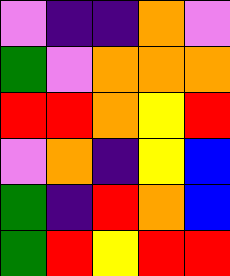[["violet", "indigo", "indigo", "orange", "violet"], ["green", "violet", "orange", "orange", "orange"], ["red", "red", "orange", "yellow", "red"], ["violet", "orange", "indigo", "yellow", "blue"], ["green", "indigo", "red", "orange", "blue"], ["green", "red", "yellow", "red", "red"]]